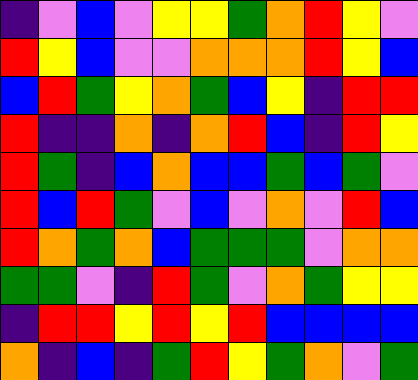[["indigo", "violet", "blue", "violet", "yellow", "yellow", "green", "orange", "red", "yellow", "violet"], ["red", "yellow", "blue", "violet", "violet", "orange", "orange", "orange", "red", "yellow", "blue"], ["blue", "red", "green", "yellow", "orange", "green", "blue", "yellow", "indigo", "red", "red"], ["red", "indigo", "indigo", "orange", "indigo", "orange", "red", "blue", "indigo", "red", "yellow"], ["red", "green", "indigo", "blue", "orange", "blue", "blue", "green", "blue", "green", "violet"], ["red", "blue", "red", "green", "violet", "blue", "violet", "orange", "violet", "red", "blue"], ["red", "orange", "green", "orange", "blue", "green", "green", "green", "violet", "orange", "orange"], ["green", "green", "violet", "indigo", "red", "green", "violet", "orange", "green", "yellow", "yellow"], ["indigo", "red", "red", "yellow", "red", "yellow", "red", "blue", "blue", "blue", "blue"], ["orange", "indigo", "blue", "indigo", "green", "red", "yellow", "green", "orange", "violet", "green"]]